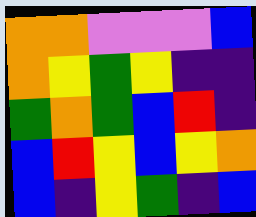[["orange", "orange", "violet", "violet", "violet", "blue"], ["orange", "yellow", "green", "yellow", "indigo", "indigo"], ["green", "orange", "green", "blue", "red", "indigo"], ["blue", "red", "yellow", "blue", "yellow", "orange"], ["blue", "indigo", "yellow", "green", "indigo", "blue"]]